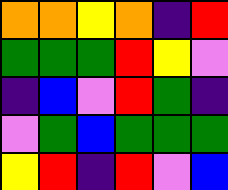[["orange", "orange", "yellow", "orange", "indigo", "red"], ["green", "green", "green", "red", "yellow", "violet"], ["indigo", "blue", "violet", "red", "green", "indigo"], ["violet", "green", "blue", "green", "green", "green"], ["yellow", "red", "indigo", "red", "violet", "blue"]]